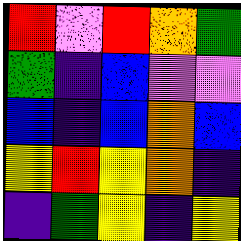[["red", "violet", "red", "orange", "green"], ["green", "indigo", "blue", "violet", "violet"], ["blue", "indigo", "blue", "orange", "blue"], ["yellow", "red", "yellow", "orange", "indigo"], ["indigo", "green", "yellow", "indigo", "yellow"]]